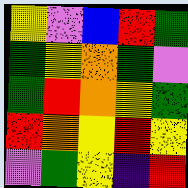[["yellow", "violet", "blue", "red", "green"], ["green", "yellow", "orange", "green", "violet"], ["green", "red", "orange", "yellow", "green"], ["red", "orange", "yellow", "red", "yellow"], ["violet", "green", "yellow", "indigo", "red"]]